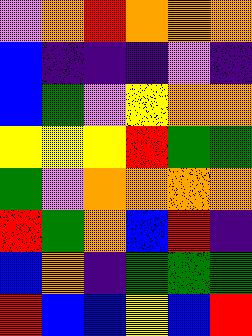[["violet", "orange", "red", "orange", "orange", "orange"], ["blue", "indigo", "indigo", "indigo", "violet", "indigo"], ["blue", "green", "violet", "yellow", "orange", "orange"], ["yellow", "yellow", "yellow", "red", "green", "green"], ["green", "violet", "orange", "orange", "orange", "orange"], ["red", "green", "orange", "blue", "red", "indigo"], ["blue", "orange", "indigo", "green", "green", "green"], ["red", "blue", "blue", "yellow", "blue", "red"]]